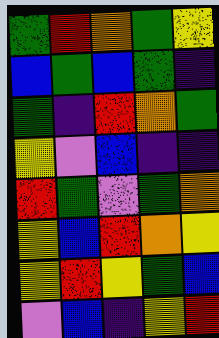[["green", "red", "orange", "green", "yellow"], ["blue", "green", "blue", "green", "indigo"], ["green", "indigo", "red", "orange", "green"], ["yellow", "violet", "blue", "indigo", "indigo"], ["red", "green", "violet", "green", "orange"], ["yellow", "blue", "red", "orange", "yellow"], ["yellow", "red", "yellow", "green", "blue"], ["violet", "blue", "indigo", "yellow", "red"]]